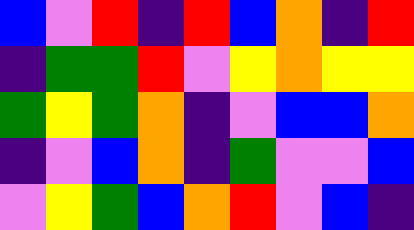[["blue", "violet", "red", "indigo", "red", "blue", "orange", "indigo", "red"], ["indigo", "green", "green", "red", "violet", "yellow", "orange", "yellow", "yellow"], ["green", "yellow", "green", "orange", "indigo", "violet", "blue", "blue", "orange"], ["indigo", "violet", "blue", "orange", "indigo", "green", "violet", "violet", "blue"], ["violet", "yellow", "green", "blue", "orange", "red", "violet", "blue", "indigo"]]